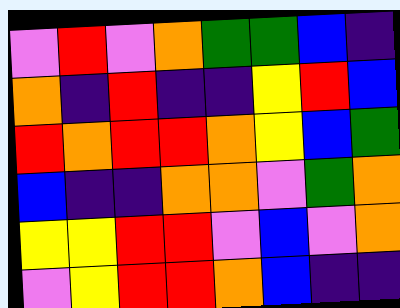[["violet", "red", "violet", "orange", "green", "green", "blue", "indigo"], ["orange", "indigo", "red", "indigo", "indigo", "yellow", "red", "blue"], ["red", "orange", "red", "red", "orange", "yellow", "blue", "green"], ["blue", "indigo", "indigo", "orange", "orange", "violet", "green", "orange"], ["yellow", "yellow", "red", "red", "violet", "blue", "violet", "orange"], ["violet", "yellow", "red", "red", "orange", "blue", "indigo", "indigo"]]